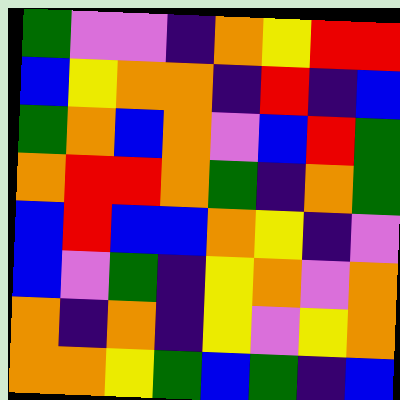[["green", "violet", "violet", "indigo", "orange", "yellow", "red", "red"], ["blue", "yellow", "orange", "orange", "indigo", "red", "indigo", "blue"], ["green", "orange", "blue", "orange", "violet", "blue", "red", "green"], ["orange", "red", "red", "orange", "green", "indigo", "orange", "green"], ["blue", "red", "blue", "blue", "orange", "yellow", "indigo", "violet"], ["blue", "violet", "green", "indigo", "yellow", "orange", "violet", "orange"], ["orange", "indigo", "orange", "indigo", "yellow", "violet", "yellow", "orange"], ["orange", "orange", "yellow", "green", "blue", "green", "indigo", "blue"]]